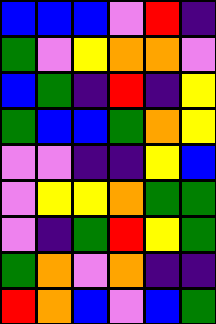[["blue", "blue", "blue", "violet", "red", "indigo"], ["green", "violet", "yellow", "orange", "orange", "violet"], ["blue", "green", "indigo", "red", "indigo", "yellow"], ["green", "blue", "blue", "green", "orange", "yellow"], ["violet", "violet", "indigo", "indigo", "yellow", "blue"], ["violet", "yellow", "yellow", "orange", "green", "green"], ["violet", "indigo", "green", "red", "yellow", "green"], ["green", "orange", "violet", "orange", "indigo", "indigo"], ["red", "orange", "blue", "violet", "blue", "green"]]